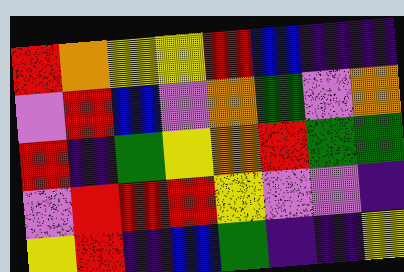[["red", "orange", "yellow", "yellow", "red", "blue", "indigo", "indigo"], ["violet", "red", "blue", "violet", "orange", "green", "violet", "orange"], ["red", "indigo", "green", "yellow", "orange", "red", "green", "green"], ["violet", "red", "red", "red", "yellow", "violet", "violet", "indigo"], ["yellow", "red", "indigo", "blue", "green", "indigo", "indigo", "yellow"]]